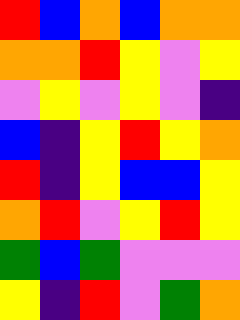[["red", "blue", "orange", "blue", "orange", "orange"], ["orange", "orange", "red", "yellow", "violet", "yellow"], ["violet", "yellow", "violet", "yellow", "violet", "indigo"], ["blue", "indigo", "yellow", "red", "yellow", "orange"], ["red", "indigo", "yellow", "blue", "blue", "yellow"], ["orange", "red", "violet", "yellow", "red", "yellow"], ["green", "blue", "green", "violet", "violet", "violet"], ["yellow", "indigo", "red", "violet", "green", "orange"]]